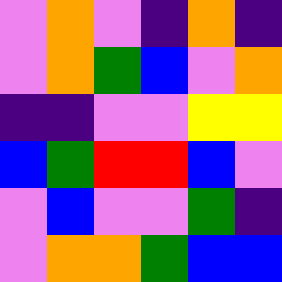[["violet", "orange", "violet", "indigo", "orange", "indigo"], ["violet", "orange", "green", "blue", "violet", "orange"], ["indigo", "indigo", "violet", "violet", "yellow", "yellow"], ["blue", "green", "red", "red", "blue", "violet"], ["violet", "blue", "violet", "violet", "green", "indigo"], ["violet", "orange", "orange", "green", "blue", "blue"]]